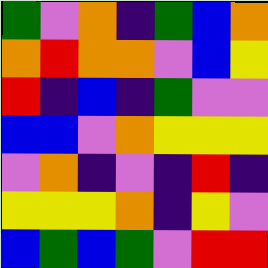[["green", "violet", "orange", "indigo", "green", "blue", "orange"], ["orange", "red", "orange", "orange", "violet", "blue", "yellow"], ["red", "indigo", "blue", "indigo", "green", "violet", "violet"], ["blue", "blue", "violet", "orange", "yellow", "yellow", "yellow"], ["violet", "orange", "indigo", "violet", "indigo", "red", "indigo"], ["yellow", "yellow", "yellow", "orange", "indigo", "yellow", "violet"], ["blue", "green", "blue", "green", "violet", "red", "red"]]